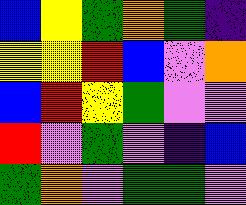[["blue", "yellow", "green", "orange", "green", "indigo"], ["yellow", "yellow", "red", "blue", "violet", "orange"], ["blue", "red", "yellow", "green", "violet", "violet"], ["red", "violet", "green", "violet", "indigo", "blue"], ["green", "orange", "violet", "green", "green", "violet"]]